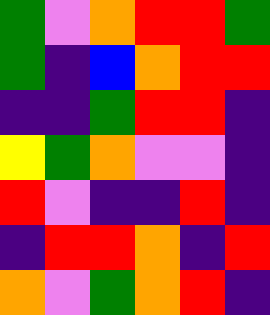[["green", "violet", "orange", "red", "red", "green"], ["green", "indigo", "blue", "orange", "red", "red"], ["indigo", "indigo", "green", "red", "red", "indigo"], ["yellow", "green", "orange", "violet", "violet", "indigo"], ["red", "violet", "indigo", "indigo", "red", "indigo"], ["indigo", "red", "red", "orange", "indigo", "red"], ["orange", "violet", "green", "orange", "red", "indigo"]]